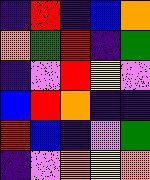[["indigo", "red", "indigo", "blue", "orange"], ["orange", "green", "red", "indigo", "green"], ["indigo", "violet", "red", "yellow", "violet"], ["blue", "red", "orange", "indigo", "indigo"], ["red", "blue", "indigo", "violet", "green"], ["indigo", "violet", "orange", "yellow", "orange"]]